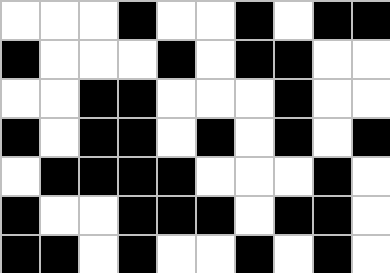[["white", "white", "white", "black", "white", "white", "black", "white", "black", "black"], ["black", "white", "white", "white", "black", "white", "black", "black", "white", "white"], ["white", "white", "black", "black", "white", "white", "white", "black", "white", "white"], ["black", "white", "black", "black", "white", "black", "white", "black", "white", "black"], ["white", "black", "black", "black", "black", "white", "white", "white", "black", "white"], ["black", "white", "white", "black", "black", "black", "white", "black", "black", "white"], ["black", "black", "white", "black", "white", "white", "black", "white", "black", "white"]]